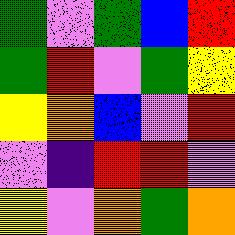[["green", "violet", "green", "blue", "red"], ["green", "red", "violet", "green", "yellow"], ["yellow", "orange", "blue", "violet", "red"], ["violet", "indigo", "red", "red", "violet"], ["yellow", "violet", "orange", "green", "orange"]]